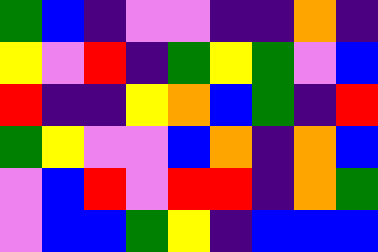[["green", "blue", "indigo", "violet", "violet", "indigo", "indigo", "orange", "indigo"], ["yellow", "violet", "red", "indigo", "green", "yellow", "green", "violet", "blue"], ["red", "indigo", "indigo", "yellow", "orange", "blue", "green", "indigo", "red"], ["green", "yellow", "violet", "violet", "blue", "orange", "indigo", "orange", "blue"], ["violet", "blue", "red", "violet", "red", "red", "indigo", "orange", "green"], ["violet", "blue", "blue", "green", "yellow", "indigo", "blue", "blue", "blue"]]